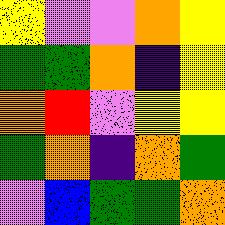[["yellow", "violet", "violet", "orange", "yellow"], ["green", "green", "orange", "indigo", "yellow"], ["orange", "red", "violet", "yellow", "yellow"], ["green", "orange", "indigo", "orange", "green"], ["violet", "blue", "green", "green", "orange"]]